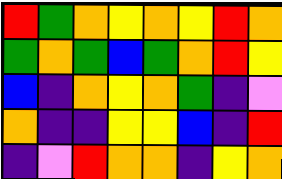[["red", "green", "orange", "yellow", "orange", "yellow", "red", "orange"], ["green", "orange", "green", "blue", "green", "orange", "red", "yellow"], ["blue", "indigo", "orange", "yellow", "orange", "green", "indigo", "violet"], ["orange", "indigo", "indigo", "yellow", "yellow", "blue", "indigo", "red"], ["indigo", "violet", "red", "orange", "orange", "indigo", "yellow", "orange"]]